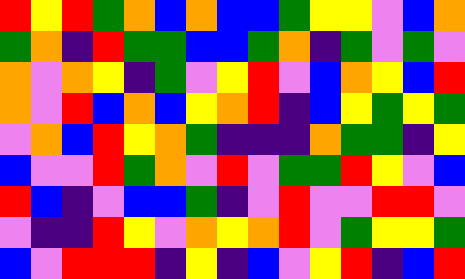[["red", "yellow", "red", "green", "orange", "blue", "orange", "blue", "blue", "green", "yellow", "yellow", "violet", "blue", "orange"], ["green", "orange", "indigo", "red", "green", "green", "blue", "blue", "green", "orange", "indigo", "green", "violet", "green", "violet"], ["orange", "violet", "orange", "yellow", "indigo", "green", "violet", "yellow", "red", "violet", "blue", "orange", "yellow", "blue", "red"], ["orange", "violet", "red", "blue", "orange", "blue", "yellow", "orange", "red", "indigo", "blue", "yellow", "green", "yellow", "green"], ["violet", "orange", "blue", "red", "yellow", "orange", "green", "indigo", "indigo", "indigo", "orange", "green", "green", "indigo", "yellow"], ["blue", "violet", "violet", "red", "green", "orange", "violet", "red", "violet", "green", "green", "red", "yellow", "violet", "blue"], ["red", "blue", "indigo", "violet", "blue", "blue", "green", "indigo", "violet", "red", "violet", "violet", "red", "red", "violet"], ["violet", "indigo", "indigo", "red", "yellow", "violet", "orange", "yellow", "orange", "red", "violet", "green", "yellow", "yellow", "green"], ["blue", "violet", "red", "red", "red", "indigo", "yellow", "indigo", "blue", "violet", "yellow", "red", "indigo", "blue", "red"]]